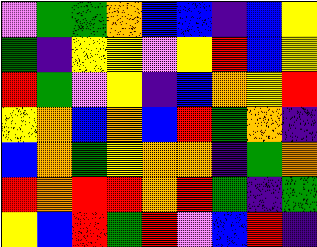[["violet", "green", "green", "orange", "blue", "blue", "indigo", "blue", "yellow"], ["green", "indigo", "yellow", "yellow", "violet", "yellow", "red", "blue", "yellow"], ["red", "green", "violet", "yellow", "indigo", "blue", "orange", "yellow", "red"], ["yellow", "orange", "blue", "orange", "blue", "red", "green", "orange", "indigo"], ["blue", "orange", "green", "yellow", "orange", "orange", "indigo", "green", "orange"], ["red", "orange", "red", "red", "orange", "red", "green", "indigo", "green"], ["yellow", "blue", "red", "green", "red", "violet", "blue", "red", "indigo"]]